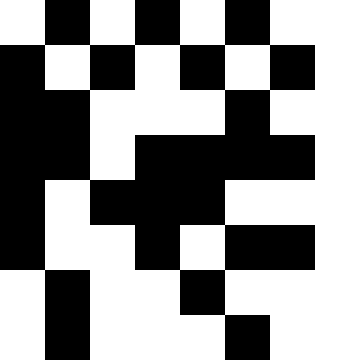[["white", "black", "white", "black", "white", "black", "white", "white"], ["black", "white", "black", "white", "black", "white", "black", "white"], ["black", "black", "white", "white", "white", "black", "white", "white"], ["black", "black", "white", "black", "black", "black", "black", "white"], ["black", "white", "black", "black", "black", "white", "white", "white"], ["black", "white", "white", "black", "white", "black", "black", "white"], ["white", "black", "white", "white", "black", "white", "white", "white"], ["white", "black", "white", "white", "white", "black", "white", "white"]]